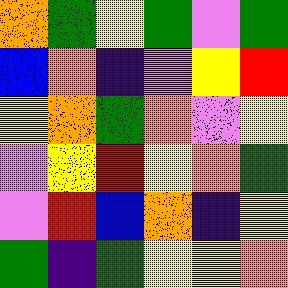[["orange", "green", "yellow", "green", "violet", "green"], ["blue", "orange", "indigo", "violet", "yellow", "red"], ["yellow", "orange", "green", "orange", "violet", "yellow"], ["violet", "yellow", "red", "yellow", "orange", "green"], ["violet", "red", "blue", "orange", "indigo", "yellow"], ["green", "indigo", "green", "yellow", "yellow", "orange"]]